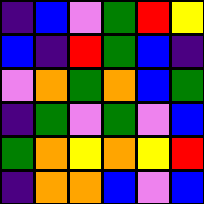[["indigo", "blue", "violet", "green", "red", "yellow"], ["blue", "indigo", "red", "green", "blue", "indigo"], ["violet", "orange", "green", "orange", "blue", "green"], ["indigo", "green", "violet", "green", "violet", "blue"], ["green", "orange", "yellow", "orange", "yellow", "red"], ["indigo", "orange", "orange", "blue", "violet", "blue"]]